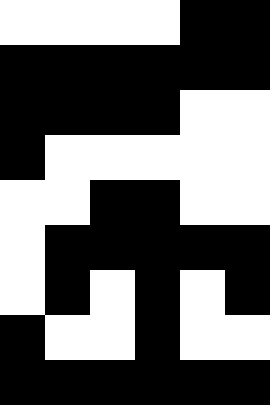[["white", "white", "white", "white", "black", "black"], ["black", "black", "black", "black", "black", "black"], ["black", "black", "black", "black", "white", "white"], ["black", "white", "white", "white", "white", "white"], ["white", "white", "black", "black", "white", "white"], ["white", "black", "black", "black", "black", "black"], ["white", "black", "white", "black", "white", "black"], ["black", "white", "white", "black", "white", "white"], ["black", "black", "black", "black", "black", "black"]]